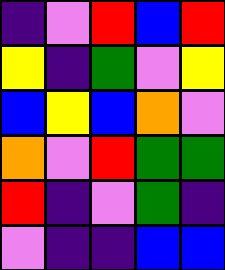[["indigo", "violet", "red", "blue", "red"], ["yellow", "indigo", "green", "violet", "yellow"], ["blue", "yellow", "blue", "orange", "violet"], ["orange", "violet", "red", "green", "green"], ["red", "indigo", "violet", "green", "indigo"], ["violet", "indigo", "indigo", "blue", "blue"]]